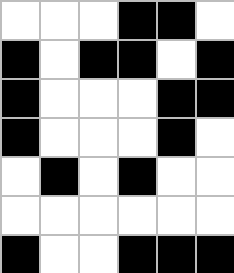[["white", "white", "white", "black", "black", "white"], ["black", "white", "black", "black", "white", "black"], ["black", "white", "white", "white", "black", "black"], ["black", "white", "white", "white", "black", "white"], ["white", "black", "white", "black", "white", "white"], ["white", "white", "white", "white", "white", "white"], ["black", "white", "white", "black", "black", "black"]]